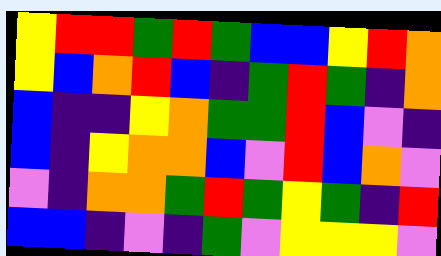[["yellow", "red", "red", "green", "red", "green", "blue", "blue", "yellow", "red", "orange"], ["yellow", "blue", "orange", "red", "blue", "indigo", "green", "red", "green", "indigo", "orange"], ["blue", "indigo", "indigo", "yellow", "orange", "green", "green", "red", "blue", "violet", "indigo"], ["blue", "indigo", "yellow", "orange", "orange", "blue", "violet", "red", "blue", "orange", "violet"], ["violet", "indigo", "orange", "orange", "green", "red", "green", "yellow", "green", "indigo", "red"], ["blue", "blue", "indigo", "violet", "indigo", "green", "violet", "yellow", "yellow", "yellow", "violet"]]